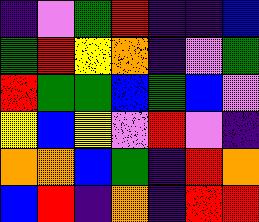[["indigo", "violet", "green", "red", "indigo", "indigo", "blue"], ["green", "red", "yellow", "orange", "indigo", "violet", "green"], ["red", "green", "green", "blue", "green", "blue", "violet"], ["yellow", "blue", "yellow", "violet", "red", "violet", "indigo"], ["orange", "orange", "blue", "green", "indigo", "red", "orange"], ["blue", "red", "indigo", "orange", "indigo", "red", "red"]]